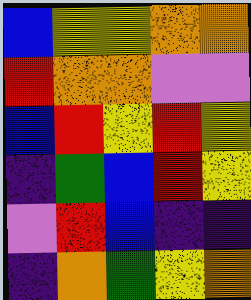[["blue", "yellow", "yellow", "orange", "orange"], ["red", "orange", "orange", "violet", "violet"], ["blue", "red", "yellow", "red", "yellow"], ["indigo", "green", "blue", "red", "yellow"], ["violet", "red", "blue", "indigo", "indigo"], ["indigo", "orange", "green", "yellow", "orange"]]